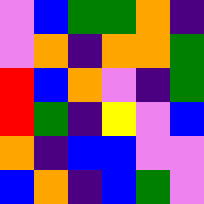[["violet", "blue", "green", "green", "orange", "indigo"], ["violet", "orange", "indigo", "orange", "orange", "green"], ["red", "blue", "orange", "violet", "indigo", "green"], ["red", "green", "indigo", "yellow", "violet", "blue"], ["orange", "indigo", "blue", "blue", "violet", "violet"], ["blue", "orange", "indigo", "blue", "green", "violet"]]